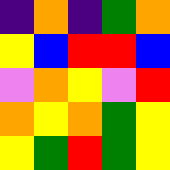[["indigo", "orange", "indigo", "green", "orange"], ["yellow", "blue", "red", "red", "blue"], ["violet", "orange", "yellow", "violet", "red"], ["orange", "yellow", "orange", "green", "yellow"], ["yellow", "green", "red", "green", "yellow"]]